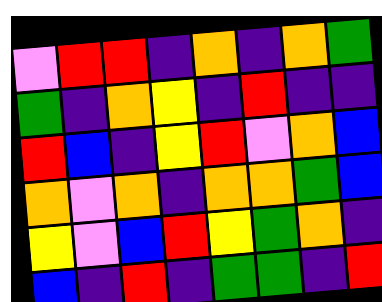[["violet", "red", "red", "indigo", "orange", "indigo", "orange", "green"], ["green", "indigo", "orange", "yellow", "indigo", "red", "indigo", "indigo"], ["red", "blue", "indigo", "yellow", "red", "violet", "orange", "blue"], ["orange", "violet", "orange", "indigo", "orange", "orange", "green", "blue"], ["yellow", "violet", "blue", "red", "yellow", "green", "orange", "indigo"], ["blue", "indigo", "red", "indigo", "green", "green", "indigo", "red"]]